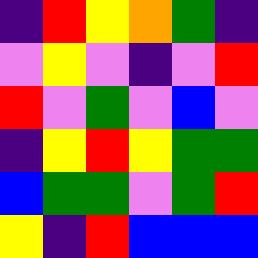[["indigo", "red", "yellow", "orange", "green", "indigo"], ["violet", "yellow", "violet", "indigo", "violet", "red"], ["red", "violet", "green", "violet", "blue", "violet"], ["indigo", "yellow", "red", "yellow", "green", "green"], ["blue", "green", "green", "violet", "green", "red"], ["yellow", "indigo", "red", "blue", "blue", "blue"]]